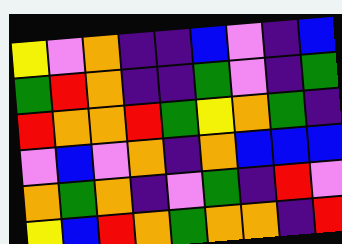[["yellow", "violet", "orange", "indigo", "indigo", "blue", "violet", "indigo", "blue"], ["green", "red", "orange", "indigo", "indigo", "green", "violet", "indigo", "green"], ["red", "orange", "orange", "red", "green", "yellow", "orange", "green", "indigo"], ["violet", "blue", "violet", "orange", "indigo", "orange", "blue", "blue", "blue"], ["orange", "green", "orange", "indigo", "violet", "green", "indigo", "red", "violet"], ["yellow", "blue", "red", "orange", "green", "orange", "orange", "indigo", "red"]]